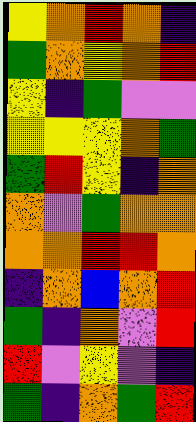[["yellow", "orange", "red", "orange", "indigo"], ["green", "orange", "yellow", "orange", "red"], ["yellow", "indigo", "green", "violet", "violet"], ["yellow", "yellow", "yellow", "orange", "green"], ["green", "red", "yellow", "indigo", "orange"], ["orange", "violet", "green", "orange", "orange"], ["orange", "orange", "red", "red", "orange"], ["indigo", "orange", "blue", "orange", "red"], ["green", "indigo", "orange", "violet", "red"], ["red", "violet", "yellow", "violet", "indigo"], ["green", "indigo", "orange", "green", "red"]]